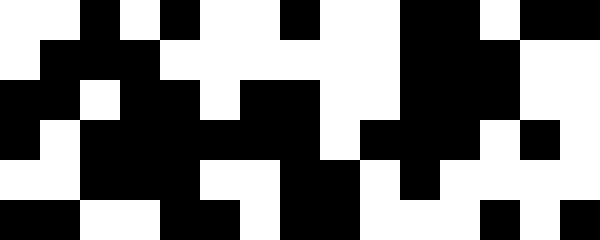[["white", "white", "black", "white", "black", "white", "white", "black", "white", "white", "black", "black", "white", "black", "black"], ["white", "black", "black", "black", "white", "white", "white", "white", "white", "white", "black", "black", "black", "white", "white"], ["black", "black", "white", "black", "black", "white", "black", "black", "white", "white", "black", "black", "black", "white", "white"], ["black", "white", "black", "black", "black", "black", "black", "black", "white", "black", "black", "black", "white", "black", "white"], ["white", "white", "black", "black", "black", "white", "white", "black", "black", "white", "black", "white", "white", "white", "white"], ["black", "black", "white", "white", "black", "black", "white", "black", "black", "white", "white", "white", "black", "white", "black"]]